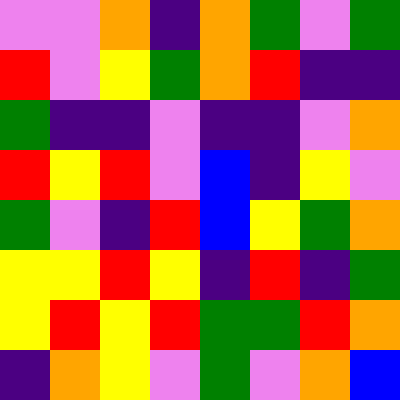[["violet", "violet", "orange", "indigo", "orange", "green", "violet", "green"], ["red", "violet", "yellow", "green", "orange", "red", "indigo", "indigo"], ["green", "indigo", "indigo", "violet", "indigo", "indigo", "violet", "orange"], ["red", "yellow", "red", "violet", "blue", "indigo", "yellow", "violet"], ["green", "violet", "indigo", "red", "blue", "yellow", "green", "orange"], ["yellow", "yellow", "red", "yellow", "indigo", "red", "indigo", "green"], ["yellow", "red", "yellow", "red", "green", "green", "red", "orange"], ["indigo", "orange", "yellow", "violet", "green", "violet", "orange", "blue"]]